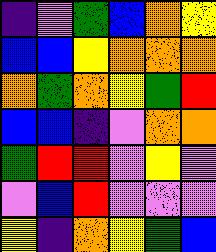[["indigo", "violet", "green", "blue", "orange", "yellow"], ["blue", "blue", "yellow", "orange", "orange", "orange"], ["orange", "green", "orange", "yellow", "green", "red"], ["blue", "blue", "indigo", "violet", "orange", "orange"], ["green", "red", "red", "violet", "yellow", "violet"], ["violet", "blue", "red", "violet", "violet", "violet"], ["yellow", "indigo", "orange", "yellow", "green", "blue"]]